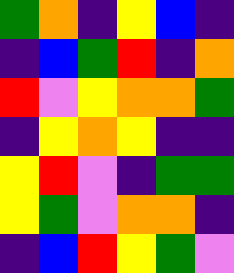[["green", "orange", "indigo", "yellow", "blue", "indigo"], ["indigo", "blue", "green", "red", "indigo", "orange"], ["red", "violet", "yellow", "orange", "orange", "green"], ["indigo", "yellow", "orange", "yellow", "indigo", "indigo"], ["yellow", "red", "violet", "indigo", "green", "green"], ["yellow", "green", "violet", "orange", "orange", "indigo"], ["indigo", "blue", "red", "yellow", "green", "violet"]]